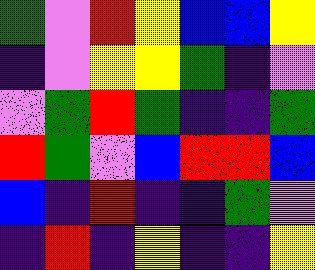[["green", "violet", "red", "yellow", "blue", "blue", "yellow"], ["indigo", "violet", "yellow", "yellow", "green", "indigo", "violet"], ["violet", "green", "red", "green", "indigo", "indigo", "green"], ["red", "green", "violet", "blue", "red", "red", "blue"], ["blue", "indigo", "red", "indigo", "indigo", "green", "violet"], ["indigo", "red", "indigo", "yellow", "indigo", "indigo", "yellow"]]